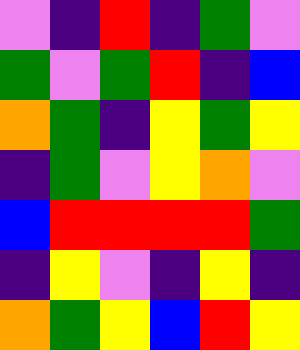[["violet", "indigo", "red", "indigo", "green", "violet"], ["green", "violet", "green", "red", "indigo", "blue"], ["orange", "green", "indigo", "yellow", "green", "yellow"], ["indigo", "green", "violet", "yellow", "orange", "violet"], ["blue", "red", "red", "red", "red", "green"], ["indigo", "yellow", "violet", "indigo", "yellow", "indigo"], ["orange", "green", "yellow", "blue", "red", "yellow"]]